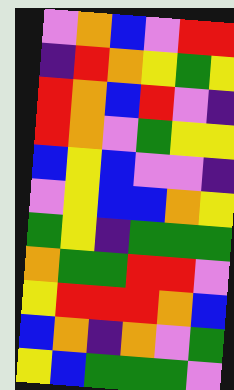[["violet", "orange", "blue", "violet", "red", "red"], ["indigo", "red", "orange", "yellow", "green", "yellow"], ["red", "orange", "blue", "red", "violet", "indigo"], ["red", "orange", "violet", "green", "yellow", "yellow"], ["blue", "yellow", "blue", "violet", "violet", "indigo"], ["violet", "yellow", "blue", "blue", "orange", "yellow"], ["green", "yellow", "indigo", "green", "green", "green"], ["orange", "green", "green", "red", "red", "violet"], ["yellow", "red", "red", "red", "orange", "blue"], ["blue", "orange", "indigo", "orange", "violet", "green"], ["yellow", "blue", "green", "green", "green", "violet"]]